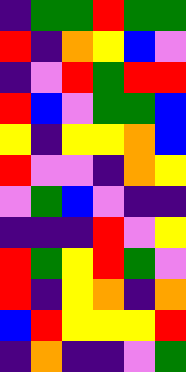[["indigo", "green", "green", "red", "green", "green"], ["red", "indigo", "orange", "yellow", "blue", "violet"], ["indigo", "violet", "red", "green", "red", "red"], ["red", "blue", "violet", "green", "green", "blue"], ["yellow", "indigo", "yellow", "yellow", "orange", "blue"], ["red", "violet", "violet", "indigo", "orange", "yellow"], ["violet", "green", "blue", "violet", "indigo", "indigo"], ["indigo", "indigo", "indigo", "red", "violet", "yellow"], ["red", "green", "yellow", "red", "green", "violet"], ["red", "indigo", "yellow", "orange", "indigo", "orange"], ["blue", "red", "yellow", "yellow", "yellow", "red"], ["indigo", "orange", "indigo", "indigo", "violet", "green"]]